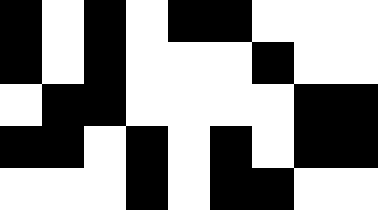[["black", "white", "black", "white", "black", "black", "white", "white", "white"], ["black", "white", "black", "white", "white", "white", "black", "white", "white"], ["white", "black", "black", "white", "white", "white", "white", "black", "black"], ["black", "black", "white", "black", "white", "black", "white", "black", "black"], ["white", "white", "white", "black", "white", "black", "black", "white", "white"]]